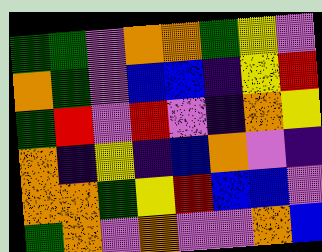[["green", "green", "violet", "orange", "orange", "green", "yellow", "violet"], ["orange", "green", "violet", "blue", "blue", "indigo", "yellow", "red"], ["green", "red", "violet", "red", "violet", "indigo", "orange", "yellow"], ["orange", "indigo", "yellow", "indigo", "blue", "orange", "violet", "indigo"], ["orange", "orange", "green", "yellow", "red", "blue", "blue", "violet"], ["green", "orange", "violet", "orange", "violet", "violet", "orange", "blue"]]